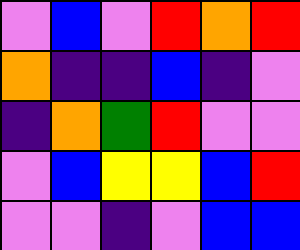[["violet", "blue", "violet", "red", "orange", "red"], ["orange", "indigo", "indigo", "blue", "indigo", "violet"], ["indigo", "orange", "green", "red", "violet", "violet"], ["violet", "blue", "yellow", "yellow", "blue", "red"], ["violet", "violet", "indigo", "violet", "blue", "blue"]]